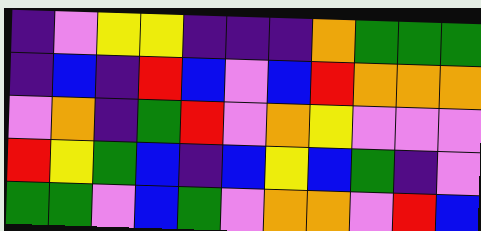[["indigo", "violet", "yellow", "yellow", "indigo", "indigo", "indigo", "orange", "green", "green", "green"], ["indigo", "blue", "indigo", "red", "blue", "violet", "blue", "red", "orange", "orange", "orange"], ["violet", "orange", "indigo", "green", "red", "violet", "orange", "yellow", "violet", "violet", "violet"], ["red", "yellow", "green", "blue", "indigo", "blue", "yellow", "blue", "green", "indigo", "violet"], ["green", "green", "violet", "blue", "green", "violet", "orange", "orange", "violet", "red", "blue"]]